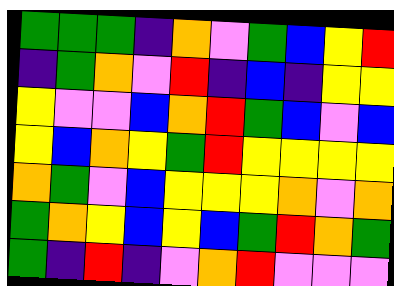[["green", "green", "green", "indigo", "orange", "violet", "green", "blue", "yellow", "red"], ["indigo", "green", "orange", "violet", "red", "indigo", "blue", "indigo", "yellow", "yellow"], ["yellow", "violet", "violet", "blue", "orange", "red", "green", "blue", "violet", "blue"], ["yellow", "blue", "orange", "yellow", "green", "red", "yellow", "yellow", "yellow", "yellow"], ["orange", "green", "violet", "blue", "yellow", "yellow", "yellow", "orange", "violet", "orange"], ["green", "orange", "yellow", "blue", "yellow", "blue", "green", "red", "orange", "green"], ["green", "indigo", "red", "indigo", "violet", "orange", "red", "violet", "violet", "violet"]]